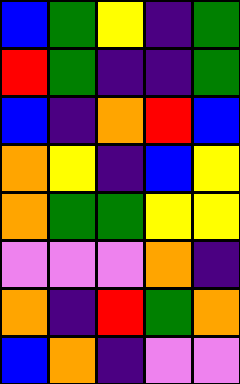[["blue", "green", "yellow", "indigo", "green"], ["red", "green", "indigo", "indigo", "green"], ["blue", "indigo", "orange", "red", "blue"], ["orange", "yellow", "indigo", "blue", "yellow"], ["orange", "green", "green", "yellow", "yellow"], ["violet", "violet", "violet", "orange", "indigo"], ["orange", "indigo", "red", "green", "orange"], ["blue", "orange", "indigo", "violet", "violet"]]